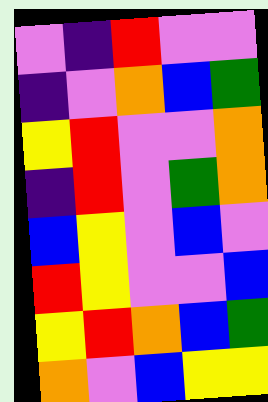[["violet", "indigo", "red", "violet", "violet"], ["indigo", "violet", "orange", "blue", "green"], ["yellow", "red", "violet", "violet", "orange"], ["indigo", "red", "violet", "green", "orange"], ["blue", "yellow", "violet", "blue", "violet"], ["red", "yellow", "violet", "violet", "blue"], ["yellow", "red", "orange", "blue", "green"], ["orange", "violet", "blue", "yellow", "yellow"]]